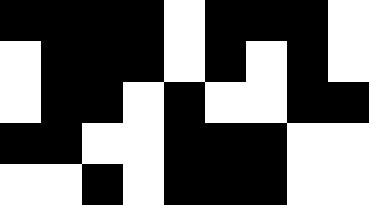[["black", "black", "black", "black", "white", "black", "black", "black", "white"], ["white", "black", "black", "black", "white", "black", "white", "black", "white"], ["white", "black", "black", "white", "black", "white", "white", "black", "black"], ["black", "black", "white", "white", "black", "black", "black", "white", "white"], ["white", "white", "black", "white", "black", "black", "black", "white", "white"]]